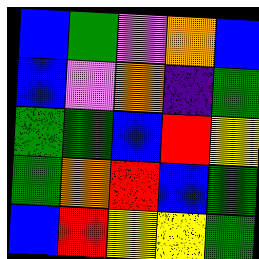[["blue", "green", "violet", "orange", "blue"], ["blue", "violet", "orange", "indigo", "green"], ["green", "green", "blue", "red", "yellow"], ["green", "orange", "red", "blue", "green"], ["blue", "red", "yellow", "yellow", "green"]]